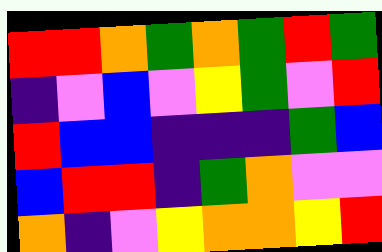[["red", "red", "orange", "green", "orange", "green", "red", "green"], ["indigo", "violet", "blue", "violet", "yellow", "green", "violet", "red"], ["red", "blue", "blue", "indigo", "indigo", "indigo", "green", "blue"], ["blue", "red", "red", "indigo", "green", "orange", "violet", "violet"], ["orange", "indigo", "violet", "yellow", "orange", "orange", "yellow", "red"]]